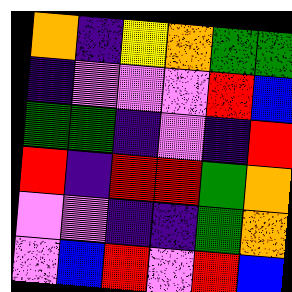[["orange", "indigo", "yellow", "orange", "green", "green"], ["indigo", "violet", "violet", "violet", "red", "blue"], ["green", "green", "indigo", "violet", "indigo", "red"], ["red", "indigo", "red", "red", "green", "orange"], ["violet", "violet", "indigo", "indigo", "green", "orange"], ["violet", "blue", "red", "violet", "red", "blue"]]